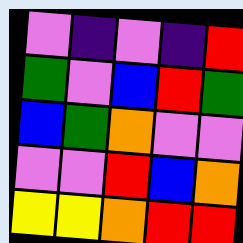[["violet", "indigo", "violet", "indigo", "red"], ["green", "violet", "blue", "red", "green"], ["blue", "green", "orange", "violet", "violet"], ["violet", "violet", "red", "blue", "orange"], ["yellow", "yellow", "orange", "red", "red"]]